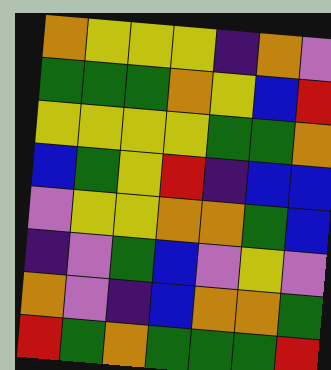[["orange", "yellow", "yellow", "yellow", "indigo", "orange", "violet"], ["green", "green", "green", "orange", "yellow", "blue", "red"], ["yellow", "yellow", "yellow", "yellow", "green", "green", "orange"], ["blue", "green", "yellow", "red", "indigo", "blue", "blue"], ["violet", "yellow", "yellow", "orange", "orange", "green", "blue"], ["indigo", "violet", "green", "blue", "violet", "yellow", "violet"], ["orange", "violet", "indigo", "blue", "orange", "orange", "green"], ["red", "green", "orange", "green", "green", "green", "red"]]